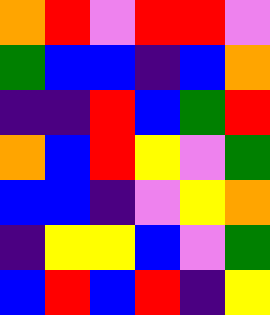[["orange", "red", "violet", "red", "red", "violet"], ["green", "blue", "blue", "indigo", "blue", "orange"], ["indigo", "indigo", "red", "blue", "green", "red"], ["orange", "blue", "red", "yellow", "violet", "green"], ["blue", "blue", "indigo", "violet", "yellow", "orange"], ["indigo", "yellow", "yellow", "blue", "violet", "green"], ["blue", "red", "blue", "red", "indigo", "yellow"]]